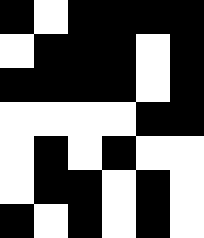[["black", "white", "black", "black", "black", "black"], ["white", "black", "black", "black", "white", "black"], ["black", "black", "black", "black", "white", "black"], ["white", "white", "white", "white", "black", "black"], ["white", "black", "white", "black", "white", "white"], ["white", "black", "black", "white", "black", "white"], ["black", "white", "black", "white", "black", "white"]]